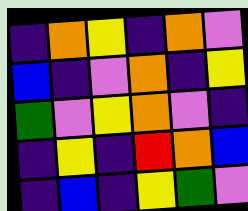[["indigo", "orange", "yellow", "indigo", "orange", "violet"], ["blue", "indigo", "violet", "orange", "indigo", "yellow"], ["green", "violet", "yellow", "orange", "violet", "indigo"], ["indigo", "yellow", "indigo", "red", "orange", "blue"], ["indigo", "blue", "indigo", "yellow", "green", "violet"]]